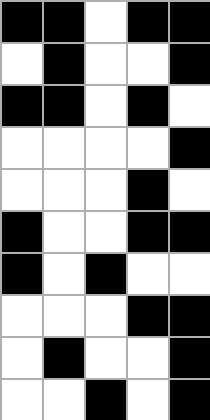[["black", "black", "white", "black", "black"], ["white", "black", "white", "white", "black"], ["black", "black", "white", "black", "white"], ["white", "white", "white", "white", "black"], ["white", "white", "white", "black", "white"], ["black", "white", "white", "black", "black"], ["black", "white", "black", "white", "white"], ["white", "white", "white", "black", "black"], ["white", "black", "white", "white", "black"], ["white", "white", "black", "white", "black"]]